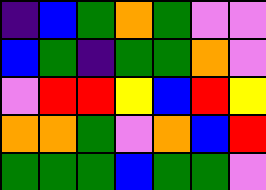[["indigo", "blue", "green", "orange", "green", "violet", "violet"], ["blue", "green", "indigo", "green", "green", "orange", "violet"], ["violet", "red", "red", "yellow", "blue", "red", "yellow"], ["orange", "orange", "green", "violet", "orange", "blue", "red"], ["green", "green", "green", "blue", "green", "green", "violet"]]